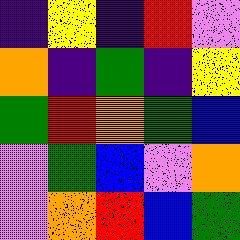[["indigo", "yellow", "indigo", "red", "violet"], ["orange", "indigo", "green", "indigo", "yellow"], ["green", "red", "orange", "green", "blue"], ["violet", "green", "blue", "violet", "orange"], ["violet", "orange", "red", "blue", "green"]]